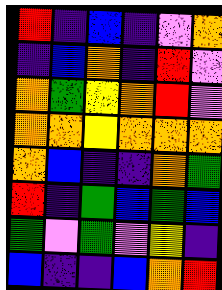[["red", "indigo", "blue", "indigo", "violet", "orange"], ["indigo", "blue", "orange", "indigo", "red", "violet"], ["orange", "green", "yellow", "orange", "red", "violet"], ["orange", "orange", "yellow", "orange", "orange", "orange"], ["orange", "blue", "indigo", "indigo", "orange", "green"], ["red", "indigo", "green", "blue", "green", "blue"], ["green", "violet", "green", "violet", "yellow", "indigo"], ["blue", "indigo", "indigo", "blue", "orange", "red"]]